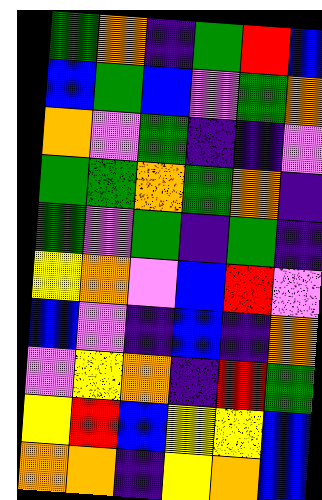[["green", "orange", "indigo", "green", "red", "blue"], ["blue", "green", "blue", "violet", "green", "orange"], ["orange", "violet", "green", "indigo", "indigo", "violet"], ["green", "green", "orange", "green", "orange", "indigo"], ["green", "violet", "green", "indigo", "green", "indigo"], ["yellow", "orange", "violet", "blue", "red", "violet"], ["blue", "violet", "indigo", "blue", "indigo", "orange"], ["violet", "yellow", "orange", "indigo", "red", "green"], ["yellow", "red", "blue", "yellow", "yellow", "blue"], ["orange", "orange", "indigo", "yellow", "orange", "blue"]]